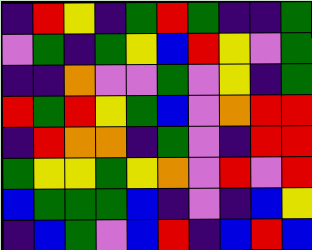[["indigo", "red", "yellow", "indigo", "green", "red", "green", "indigo", "indigo", "green"], ["violet", "green", "indigo", "green", "yellow", "blue", "red", "yellow", "violet", "green"], ["indigo", "indigo", "orange", "violet", "violet", "green", "violet", "yellow", "indigo", "green"], ["red", "green", "red", "yellow", "green", "blue", "violet", "orange", "red", "red"], ["indigo", "red", "orange", "orange", "indigo", "green", "violet", "indigo", "red", "red"], ["green", "yellow", "yellow", "green", "yellow", "orange", "violet", "red", "violet", "red"], ["blue", "green", "green", "green", "blue", "indigo", "violet", "indigo", "blue", "yellow"], ["indigo", "blue", "green", "violet", "blue", "red", "indigo", "blue", "red", "blue"]]